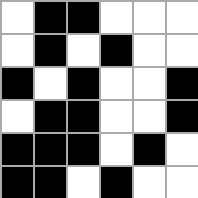[["white", "black", "black", "white", "white", "white"], ["white", "black", "white", "black", "white", "white"], ["black", "white", "black", "white", "white", "black"], ["white", "black", "black", "white", "white", "black"], ["black", "black", "black", "white", "black", "white"], ["black", "black", "white", "black", "white", "white"]]